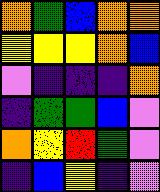[["orange", "green", "blue", "orange", "orange"], ["yellow", "yellow", "yellow", "orange", "blue"], ["violet", "indigo", "indigo", "indigo", "orange"], ["indigo", "green", "green", "blue", "violet"], ["orange", "yellow", "red", "green", "violet"], ["indigo", "blue", "yellow", "indigo", "violet"]]